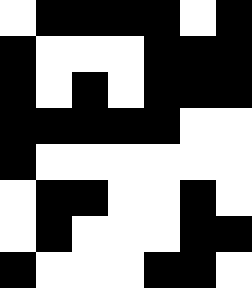[["white", "black", "black", "black", "black", "white", "black"], ["black", "white", "white", "white", "black", "black", "black"], ["black", "white", "black", "white", "black", "black", "black"], ["black", "black", "black", "black", "black", "white", "white"], ["black", "white", "white", "white", "white", "white", "white"], ["white", "black", "black", "white", "white", "black", "white"], ["white", "black", "white", "white", "white", "black", "black"], ["black", "white", "white", "white", "black", "black", "white"]]